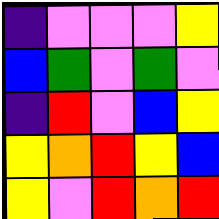[["indigo", "violet", "violet", "violet", "yellow"], ["blue", "green", "violet", "green", "violet"], ["indigo", "red", "violet", "blue", "yellow"], ["yellow", "orange", "red", "yellow", "blue"], ["yellow", "violet", "red", "orange", "red"]]